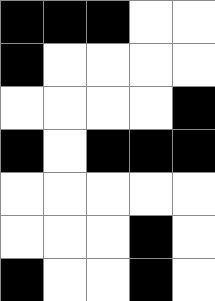[["black", "black", "black", "white", "white"], ["black", "white", "white", "white", "white"], ["white", "white", "white", "white", "black"], ["black", "white", "black", "black", "black"], ["white", "white", "white", "white", "white"], ["white", "white", "white", "black", "white"], ["black", "white", "white", "black", "white"]]